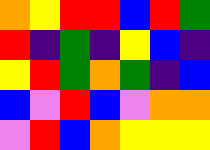[["orange", "yellow", "red", "red", "blue", "red", "green"], ["red", "indigo", "green", "indigo", "yellow", "blue", "indigo"], ["yellow", "red", "green", "orange", "green", "indigo", "blue"], ["blue", "violet", "red", "blue", "violet", "orange", "orange"], ["violet", "red", "blue", "orange", "yellow", "yellow", "yellow"]]